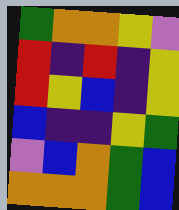[["green", "orange", "orange", "yellow", "violet"], ["red", "indigo", "red", "indigo", "yellow"], ["red", "yellow", "blue", "indigo", "yellow"], ["blue", "indigo", "indigo", "yellow", "green"], ["violet", "blue", "orange", "green", "blue"], ["orange", "orange", "orange", "green", "blue"]]